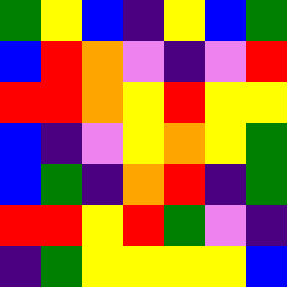[["green", "yellow", "blue", "indigo", "yellow", "blue", "green"], ["blue", "red", "orange", "violet", "indigo", "violet", "red"], ["red", "red", "orange", "yellow", "red", "yellow", "yellow"], ["blue", "indigo", "violet", "yellow", "orange", "yellow", "green"], ["blue", "green", "indigo", "orange", "red", "indigo", "green"], ["red", "red", "yellow", "red", "green", "violet", "indigo"], ["indigo", "green", "yellow", "yellow", "yellow", "yellow", "blue"]]